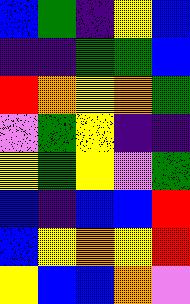[["blue", "green", "indigo", "yellow", "blue"], ["indigo", "indigo", "green", "green", "blue"], ["red", "orange", "yellow", "orange", "green"], ["violet", "green", "yellow", "indigo", "indigo"], ["yellow", "green", "yellow", "violet", "green"], ["blue", "indigo", "blue", "blue", "red"], ["blue", "yellow", "orange", "yellow", "red"], ["yellow", "blue", "blue", "orange", "violet"]]